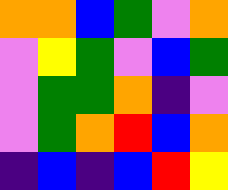[["orange", "orange", "blue", "green", "violet", "orange"], ["violet", "yellow", "green", "violet", "blue", "green"], ["violet", "green", "green", "orange", "indigo", "violet"], ["violet", "green", "orange", "red", "blue", "orange"], ["indigo", "blue", "indigo", "blue", "red", "yellow"]]